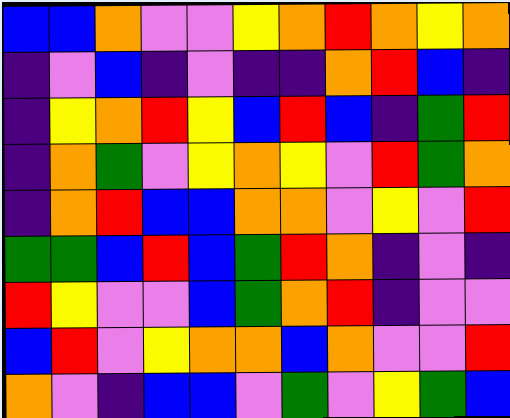[["blue", "blue", "orange", "violet", "violet", "yellow", "orange", "red", "orange", "yellow", "orange"], ["indigo", "violet", "blue", "indigo", "violet", "indigo", "indigo", "orange", "red", "blue", "indigo"], ["indigo", "yellow", "orange", "red", "yellow", "blue", "red", "blue", "indigo", "green", "red"], ["indigo", "orange", "green", "violet", "yellow", "orange", "yellow", "violet", "red", "green", "orange"], ["indigo", "orange", "red", "blue", "blue", "orange", "orange", "violet", "yellow", "violet", "red"], ["green", "green", "blue", "red", "blue", "green", "red", "orange", "indigo", "violet", "indigo"], ["red", "yellow", "violet", "violet", "blue", "green", "orange", "red", "indigo", "violet", "violet"], ["blue", "red", "violet", "yellow", "orange", "orange", "blue", "orange", "violet", "violet", "red"], ["orange", "violet", "indigo", "blue", "blue", "violet", "green", "violet", "yellow", "green", "blue"]]